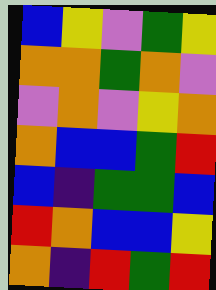[["blue", "yellow", "violet", "green", "yellow"], ["orange", "orange", "green", "orange", "violet"], ["violet", "orange", "violet", "yellow", "orange"], ["orange", "blue", "blue", "green", "red"], ["blue", "indigo", "green", "green", "blue"], ["red", "orange", "blue", "blue", "yellow"], ["orange", "indigo", "red", "green", "red"]]